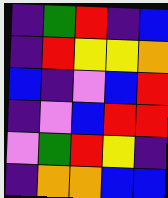[["indigo", "green", "red", "indigo", "blue"], ["indigo", "red", "yellow", "yellow", "orange"], ["blue", "indigo", "violet", "blue", "red"], ["indigo", "violet", "blue", "red", "red"], ["violet", "green", "red", "yellow", "indigo"], ["indigo", "orange", "orange", "blue", "blue"]]